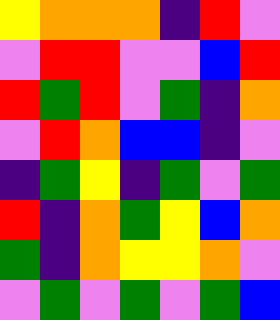[["yellow", "orange", "orange", "orange", "indigo", "red", "violet"], ["violet", "red", "red", "violet", "violet", "blue", "red"], ["red", "green", "red", "violet", "green", "indigo", "orange"], ["violet", "red", "orange", "blue", "blue", "indigo", "violet"], ["indigo", "green", "yellow", "indigo", "green", "violet", "green"], ["red", "indigo", "orange", "green", "yellow", "blue", "orange"], ["green", "indigo", "orange", "yellow", "yellow", "orange", "violet"], ["violet", "green", "violet", "green", "violet", "green", "blue"]]